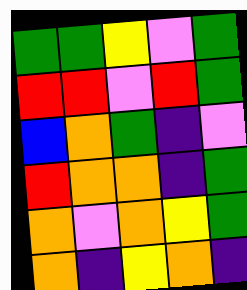[["green", "green", "yellow", "violet", "green"], ["red", "red", "violet", "red", "green"], ["blue", "orange", "green", "indigo", "violet"], ["red", "orange", "orange", "indigo", "green"], ["orange", "violet", "orange", "yellow", "green"], ["orange", "indigo", "yellow", "orange", "indigo"]]